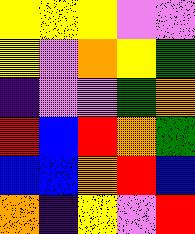[["yellow", "yellow", "yellow", "violet", "violet"], ["yellow", "violet", "orange", "yellow", "green"], ["indigo", "violet", "violet", "green", "orange"], ["red", "blue", "red", "orange", "green"], ["blue", "blue", "orange", "red", "blue"], ["orange", "indigo", "yellow", "violet", "red"]]